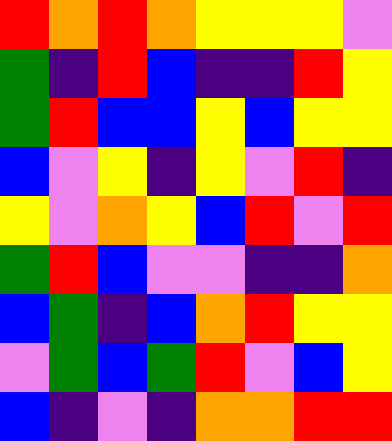[["red", "orange", "red", "orange", "yellow", "yellow", "yellow", "violet"], ["green", "indigo", "red", "blue", "indigo", "indigo", "red", "yellow"], ["green", "red", "blue", "blue", "yellow", "blue", "yellow", "yellow"], ["blue", "violet", "yellow", "indigo", "yellow", "violet", "red", "indigo"], ["yellow", "violet", "orange", "yellow", "blue", "red", "violet", "red"], ["green", "red", "blue", "violet", "violet", "indigo", "indigo", "orange"], ["blue", "green", "indigo", "blue", "orange", "red", "yellow", "yellow"], ["violet", "green", "blue", "green", "red", "violet", "blue", "yellow"], ["blue", "indigo", "violet", "indigo", "orange", "orange", "red", "red"]]